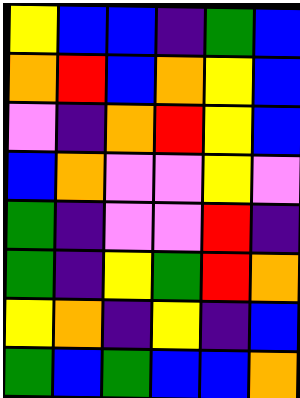[["yellow", "blue", "blue", "indigo", "green", "blue"], ["orange", "red", "blue", "orange", "yellow", "blue"], ["violet", "indigo", "orange", "red", "yellow", "blue"], ["blue", "orange", "violet", "violet", "yellow", "violet"], ["green", "indigo", "violet", "violet", "red", "indigo"], ["green", "indigo", "yellow", "green", "red", "orange"], ["yellow", "orange", "indigo", "yellow", "indigo", "blue"], ["green", "blue", "green", "blue", "blue", "orange"]]